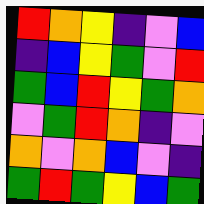[["red", "orange", "yellow", "indigo", "violet", "blue"], ["indigo", "blue", "yellow", "green", "violet", "red"], ["green", "blue", "red", "yellow", "green", "orange"], ["violet", "green", "red", "orange", "indigo", "violet"], ["orange", "violet", "orange", "blue", "violet", "indigo"], ["green", "red", "green", "yellow", "blue", "green"]]